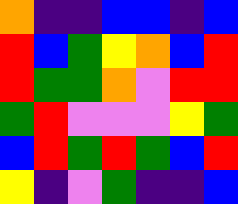[["orange", "indigo", "indigo", "blue", "blue", "indigo", "blue"], ["red", "blue", "green", "yellow", "orange", "blue", "red"], ["red", "green", "green", "orange", "violet", "red", "red"], ["green", "red", "violet", "violet", "violet", "yellow", "green"], ["blue", "red", "green", "red", "green", "blue", "red"], ["yellow", "indigo", "violet", "green", "indigo", "indigo", "blue"]]